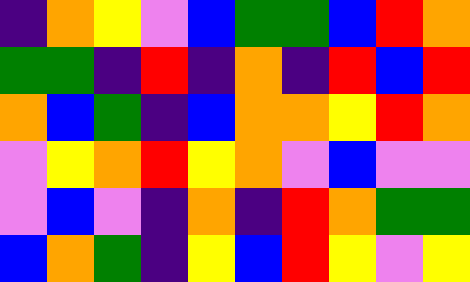[["indigo", "orange", "yellow", "violet", "blue", "green", "green", "blue", "red", "orange"], ["green", "green", "indigo", "red", "indigo", "orange", "indigo", "red", "blue", "red"], ["orange", "blue", "green", "indigo", "blue", "orange", "orange", "yellow", "red", "orange"], ["violet", "yellow", "orange", "red", "yellow", "orange", "violet", "blue", "violet", "violet"], ["violet", "blue", "violet", "indigo", "orange", "indigo", "red", "orange", "green", "green"], ["blue", "orange", "green", "indigo", "yellow", "blue", "red", "yellow", "violet", "yellow"]]